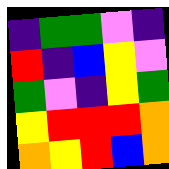[["indigo", "green", "green", "violet", "indigo"], ["red", "indigo", "blue", "yellow", "violet"], ["green", "violet", "indigo", "yellow", "green"], ["yellow", "red", "red", "red", "orange"], ["orange", "yellow", "red", "blue", "orange"]]